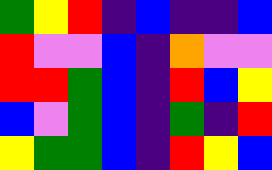[["green", "yellow", "red", "indigo", "blue", "indigo", "indigo", "blue"], ["red", "violet", "violet", "blue", "indigo", "orange", "violet", "violet"], ["red", "red", "green", "blue", "indigo", "red", "blue", "yellow"], ["blue", "violet", "green", "blue", "indigo", "green", "indigo", "red"], ["yellow", "green", "green", "blue", "indigo", "red", "yellow", "blue"]]